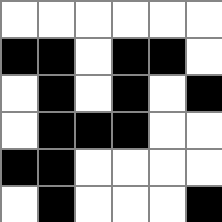[["white", "white", "white", "white", "white", "white"], ["black", "black", "white", "black", "black", "white"], ["white", "black", "white", "black", "white", "black"], ["white", "black", "black", "black", "white", "white"], ["black", "black", "white", "white", "white", "white"], ["white", "black", "white", "white", "white", "black"]]